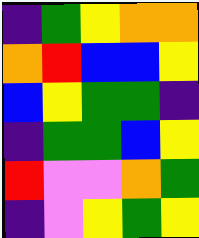[["indigo", "green", "yellow", "orange", "orange"], ["orange", "red", "blue", "blue", "yellow"], ["blue", "yellow", "green", "green", "indigo"], ["indigo", "green", "green", "blue", "yellow"], ["red", "violet", "violet", "orange", "green"], ["indigo", "violet", "yellow", "green", "yellow"]]